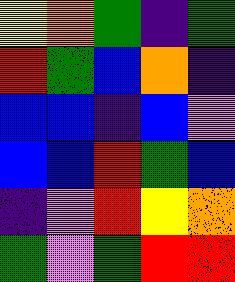[["yellow", "orange", "green", "indigo", "green"], ["red", "green", "blue", "orange", "indigo"], ["blue", "blue", "indigo", "blue", "violet"], ["blue", "blue", "red", "green", "blue"], ["indigo", "violet", "red", "yellow", "orange"], ["green", "violet", "green", "red", "red"]]